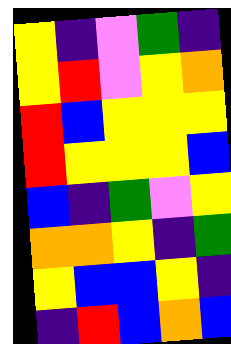[["yellow", "indigo", "violet", "green", "indigo"], ["yellow", "red", "violet", "yellow", "orange"], ["red", "blue", "yellow", "yellow", "yellow"], ["red", "yellow", "yellow", "yellow", "blue"], ["blue", "indigo", "green", "violet", "yellow"], ["orange", "orange", "yellow", "indigo", "green"], ["yellow", "blue", "blue", "yellow", "indigo"], ["indigo", "red", "blue", "orange", "blue"]]